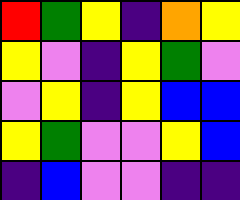[["red", "green", "yellow", "indigo", "orange", "yellow"], ["yellow", "violet", "indigo", "yellow", "green", "violet"], ["violet", "yellow", "indigo", "yellow", "blue", "blue"], ["yellow", "green", "violet", "violet", "yellow", "blue"], ["indigo", "blue", "violet", "violet", "indigo", "indigo"]]